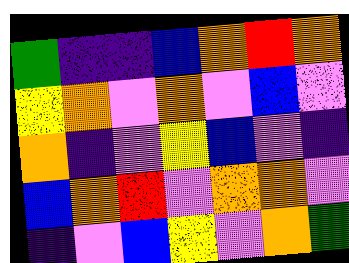[["green", "indigo", "indigo", "blue", "orange", "red", "orange"], ["yellow", "orange", "violet", "orange", "violet", "blue", "violet"], ["orange", "indigo", "violet", "yellow", "blue", "violet", "indigo"], ["blue", "orange", "red", "violet", "orange", "orange", "violet"], ["indigo", "violet", "blue", "yellow", "violet", "orange", "green"]]